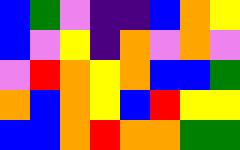[["blue", "green", "violet", "indigo", "indigo", "blue", "orange", "yellow"], ["blue", "violet", "yellow", "indigo", "orange", "violet", "orange", "violet"], ["violet", "red", "orange", "yellow", "orange", "blue", "blue", "green"], ["orange", "blue", "orange", "yellow", "blue", "red", "yellow", "yellow"], ["blue", "blue", "orange", "red", "orange", "orange", "green", "green"]]